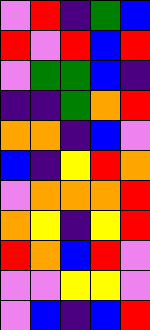[["violet", "red", "indigo", "green", "blue"], ["red", "violet", "red", "blue", "red"], ["violet", "green", "green", "blue", "indigo"], ["indigo", "indigo", "green", "orange", "red"], ["orange", "orange", "indigo", "blue", "violet"], ["blue", "indigo", "yellow", "red", "orange"], ["violet", "orange", "orange", "orange", "red"], ["orange", "yellow", "indigo", "yellow", "red"], ["red", "orange", "blue", "red", "violet"], ["violet", "violet", "yellow", "yellow", "violet"], ["violet", "blue", "indigo", "blue", "red"]]